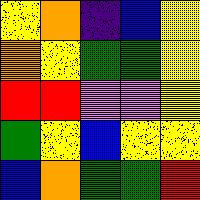[["yellow", "orange", "indigo", "blue", "yellow"], ["orange", "yellow", "green", "green", "yellow"], ["red", "red", "violet", "violet", "yellow"], ["green", "yellow", "blue", "yellow", "yellow"], ["blue", "orange", "green", "green", "red"]]